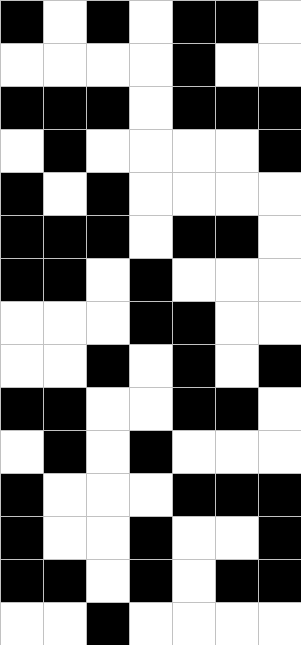[["black", "white", "black", "white", "black", "black", "white"], ["white", "white", "white", "white", "black", "white", "white"], ["black", "black", "black", "white", "black", "black", "black"], ["white", "black", "white", "white", "white", "white", "black"], ["black", "white", "black", "white", "white", "white", "white"], ["black", "black", "black", "white", "black", "black", "white"], ["black", "black", "white", "black", "white", "white", "white"], ["white", "white", "white", "black", "black", "white", "white"], ["white", "white", "black", "white", "black", "white", "black"], ["black", "black", "white", "white", "black", "black", "white"], ["white", "black", "white", "black", "white", "white", "white"], ["black", "white", "white", "white", "black", "black", "black"], ["black", "white", "white", "black", "white", "white", "black"], ["black", "black", "white", "black", "white", "black", "black"], ["white", "white", "black", "white", "white", "white", "white"]]